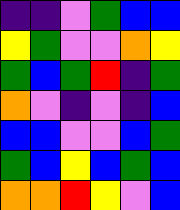[["indigo", "indigo", "violet", "green", "blue", "blue"], ["yellow", "green", "violet", "violet", "orange", "yellow"], ["green", "blue", "green", "red", "indigo", "green"], ["orange", "violet", "indigo", "violet", "indigo", "blue"], ["blue", "blue", "violet", "violet", "blue", "green"], ["green", "blue", "yellow", "blue", "green", "blue"], ["orange", "orange", "red", "yellow", "violet", "blue"]]